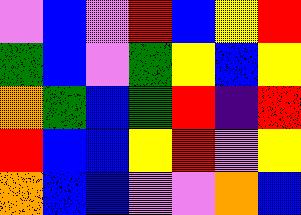[["violet", "blue", "violet", "red", "blue", "yellow", "red"], ["green", "blue", "violet", "green", "yellow", "blue", "yellow"], ["orange", "green", "blue", "green", "red", "indigo", "red"], ["red", "blue", "blue", "yellow", "red", "violet", "yellow"], ["orange", "blue", "blue", "violet", "violet", "orange", "blue"]]